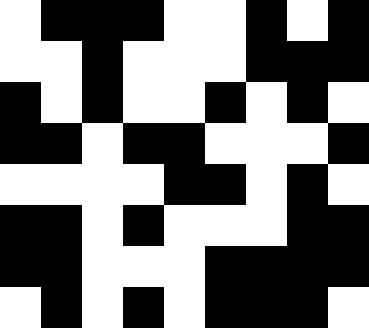[["white", "black", "black", "black", "white", "white", "black", "white", "black"], ["white", "white", "black", "white", "white", "white", "black", "black", "black"], ["black", "white", "black", "white", "white", "black", "white", "black", "white"], ["black", "black", "white", "black", "black", "white", "white", "white", "black"], ["white", "white", "white", "white", "black", "black", "white", "black", "white"], ["black", "black", "white", "black", "white", "white", "white", "black", "black"], ["black", "black", "white", "white", "white", "black", "black", "black", "black"], ["white", "black", "white", "black", "white", "black", "black", "black", "white"]]